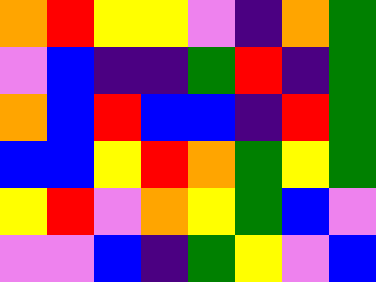[["orange", "red", "yellow", "yellow", "violet", "indigo", "orange", "green"], ["violet", "blue", "indigo", "indigo", "green", "red", "indigo", "green"], ["orange", "blue", "red", "blue", "blue", "indigo", "red", "green"], ["blue", "blue", "yellow", "red", "orange", "green", "yellow", "green"], ["yellow", "red", "violet", "orange", "yellow", "green", "blue", "violet"], ["violet", "violet", "blue", "indigo", "green", "yellow", "violet", "blue"]]